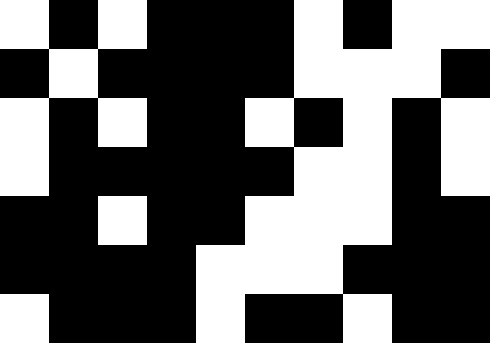[["white", "black", "white", "black", "black", "black", "white", "black", "white", "white"], ["black", "white", "black", "black", "black", "black", "white", "white", "white", "black"], ["white", "black", "white", "black", "black", "white", "black", "white", "black", "white"], ["white", "black", "black", "black", "black", "black", "white", "white", "black", "white"], ["black", "black", "white", "black", "black", "white", "white", "white", "black", "black"], ["black", "black", "black", "black", "white", "white", "white", "black", "black", "black"], ["white", "black", "black", "black", "white", "black", "black", "white", "black", "black"]]